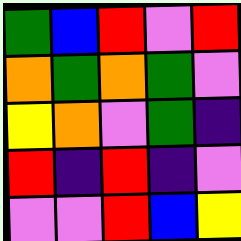[["green", "blue", "red", "violet", "red"], ["orange", "green", "orange", "green", "violet"], ["yellow", "orange", "violet", "green", "indigo"], ["red", "indigo", "red", "indigo", "violet"], ["violet", "violet", "red", "blue", "yellow"]]